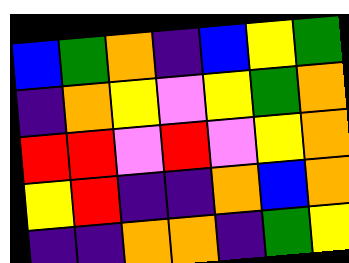[["blue", "green", "orange", "indigo", "blue", "yellow", "green"], ["indigo", "orange", "yellow", "violet", "yellow", "green", "orange"], ["red", "red", "violet", "red", "violet", "yellow", "orange"], ["yellow", "red", "indigo", "indigo", "orange", "blue", "orange"], ["indigo", "indigo", "orange", "orange", "indigo", "green", "yellow"]]